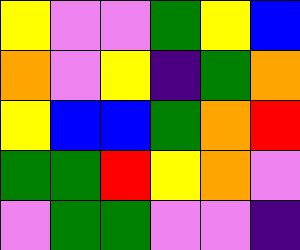[["yellow", "violet", "violet", "green", "yellow", "blue"], ["orange", "violet", "yellow", "indigo", "green", "orange"], ["yellow", "blue", "blue", "green", "orange", "red"], ["green", "green", "red", "yellow", "orange", "violet"], ["violet", "green", "green", "violet", "violet", "indigo"]]